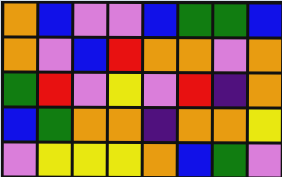[["orange", "blue", "violet", "violet", "blue", "green", "green", "blue"], ["orange", "violet", "blue", "red", "orange", "orange", "violet", "orange"], ["green", "red", "violet", "yellow", "violet", "red", "indigo", "orange"], ["blue", "green", "orange", "orange", "indigo", "orange", "orange", "yellow"], ["violet", "yellow", "yellow", "yellow", "orange", "blue", "green", "violet"]]